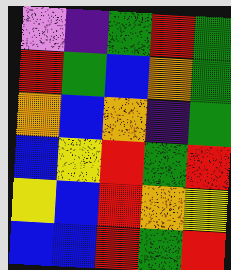[["violet", "indigo", "green", "red", "green"], ["red", "green", "blue", "orange", "green"], ["orange", "blue", "orange", "indigo", "green"], ["blue", "yellow", "red", "green", "red"], ["yellow", "blue", "red", "orange", "yellow"], ["blue", "blue", "red", "green", "red"]]